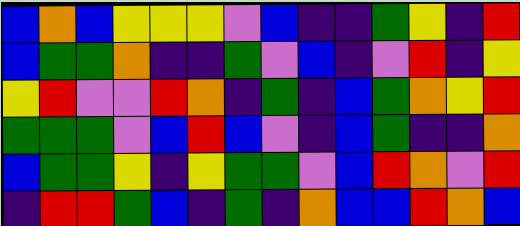[["blue", "orange", "blue", "yellow", "yellow", "yellow", "violet", "blue", "indigo", "indigo", "green", "yellow", "indigo", "red"], ["blue", "green", "green", "orange", "indigo", "indigo", "green", "violet", "blue", "indigo", "violet", "red", "indigo", "yellow"], ["yellow", "red", "violet", "violet", "red", "orange", "indigo", "green", "indigo", "blue", "green", "orange", "yellow", "red"], ["green", "green", "green", "violet", "blue", "red", "blue", "violet", "indigo", "blue", "green", "indigo", "indigo", "orange"], ["blue", "green", "green", "yellow", "indigo", "yellow", "green", "green", "violet", "blue", "red", "orange", "violet", "red"], ["indigo", "red", "red", "green", "blue", "indigo", "green", "indigo", "orange", "blue", "blue", "red", "orange", "blue"]]